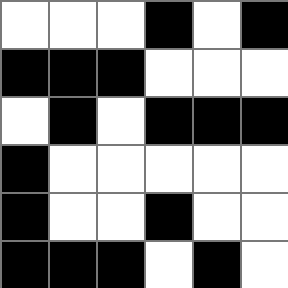[["white", "white", "white", "black", "white", "black"], ["black", "black", "black", "white", "white", "white"], ["white", "black", "white", "black", "black", "black"], ["black", "white", "white", "white", "white", "white"], ["black", "white", "white", "black", "white", "white"], ["black", "black", "black", "white", "black", "white"]]